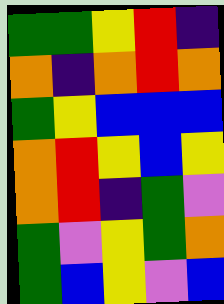[["green", "green", "yellow", "red", "indigo"], ["orange", "indigo", "orange", "red", "orange"], ["green", "yellow", "blue", "blue", "blue"], ["orange", "red", "yellow", "blue", "yellow"], ["orange", "red", "indigo", "green", "violet"], ["green", "violet", "yellow", "green", "orange"], ["green", "blue", "yellow", "violet", "blue"]]